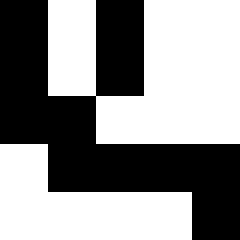[["black", "white", "black", "white", "white"], ["black", "white", "black", "white", "white"], ["black", "black", "white", "white", "white"], ["white", "black", "black", "black", "black"], ["white", "white", "white", "white", "black"]]